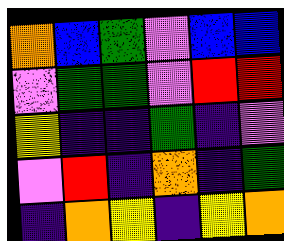[["orange", "blue", "green", "violet", "blue", "blue"], ["violet", "green", "green", "violet", "red", "red"], ["yellow", "indigo", "indigo", "green", "indigo", "violet"], ["violet", "red", "indigo", "orange", "indigo", "green"], ["indigo", "orange", "yellow", "indigo", "yellow", "orange"]]